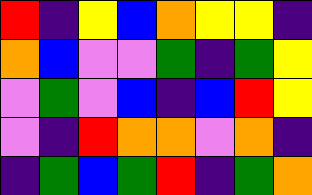[["red", "indigo", "yellow", "blue", "orange", "yellow", "yellow", "indigo"], ["orange", "blue", "violet", "violet", "green", "indigo", "green", "yellow"], ["violet", "green", "violet", "blue", "indigo", "blue", "red", "yellow"], ["violet", "indigo", "red", "orange", "orange", "violet", "orange", "indigo"], ["indigo", "green", "blue", "green", "red", "indigo", "green", "orange"]]